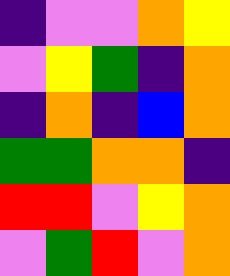[["indigo", "violet", "violet", "orange", "yellow"], ["violet", "yellow", "green", "indigo", "orange"], ["indigo", "orange", "indigo", "blue", "orange"], ["green", "green", "orange", "orange", "indigo"], ["red", "red", "violet", "yellow", "orange"], ["violet", "green", "red", "violet", "orange"]]